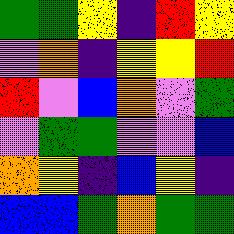[["green", "green", "yellow", "indigo", "red", "yellow"], ["violet", "orange", "indigo", "yellow", "yellow", "red"], ["red", "violet", "blue", "orange", "violet", "green"], ["violet", "green", "green", "violet", "violet", "blue"], ["orange", "yellow", "indigo", "blue", "yellow", "indigo"], ["blue", "blue", "green", "orange", "green", "green"]]